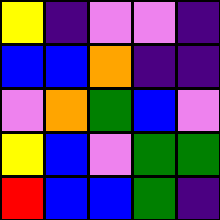[["yellow", "indigo", "violet", "violet", "indigo"], ["blue", "blue", "orange", "indigo", "indigo"], ["violet", "orange", "green", "blue", "violet"], ["yellow", "blue", "violet", "green", "green"], ["red", "blue", "blue", "green", "indigo"]]